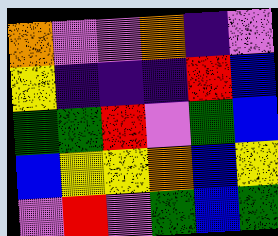[["orange", "violet", "violet", "orange", "indigo", "violet"], ["yellow", "indigo", "indigo", "indigo", "red", "blue"], ["green", "green", "red", "violet", "green", "blue"], ["blue", "yellow", "yellow", "orange", "blue", "yellow"], ["violet", "red", "violet", "green", "blue", "green"]]